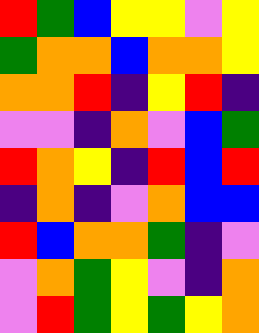[["red", "green", "blue", "yellow", "yellow", "violet", "yellow"], ["green", "orange", "orange", "blue", "orange", "orange", "yellow"], ["orange", "orange", "red", "indigo", "yellow", "red", "indigo"], ["violet", "violet", "indigo", "orange", "violet", "blue", "green"], ["red", "orange", "yellow", "indigo", "red", "blue", "red"], ["indigo", "orange", "indigo", "violet", "orange", "blue", "blue"], ["red", "blue", "orange", "orange", "green", "indigo", "violet"], ["violet", "orange", "green", "yellow", "violet", "indigo", "orange"], ["violet", "red", "green", "yellow", "green", "yellow", "orange"]]